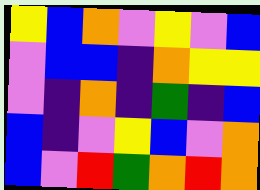[["yellow", "blue", "orange", "violet", "yellow", "violet", "blue"], ["violet", "blue", "blue", "indigo", "orange", "yellow", "yellow"], ["violet", "indigo", "orange", "indigo", "green", "indigo", "blue"], ["blue", "indigo", "violet", "yellow", "blue", "violet", "orange"], ["blue", "violet", "red", "green", "orange", "red", "orange"]]